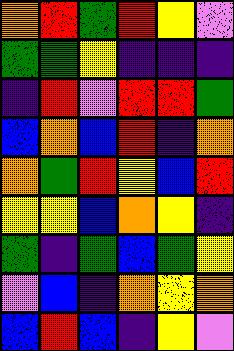[["orange", "red", "green", "red", "yellow", "violet"], ["green", "green", "yellow", "indigo", "indigo", "indigo"], ["indigo", "red", "violet", "red", "red", "green"], ["blue", "orange", "blue", "red", "indigo", "orange"], ["orange", "green", "red", "yellow", "blue", "red"], ["yellow", "yellow", "blue", "orange", "yellow", "indigo"], ["green", "indigo", "green", "blue", "green", "yellow"], ["violet", "blue", "indigo", "orange", "yellow", "orange"], ["blue", "red", "blue", "indigo", "yellow", "violet"]]